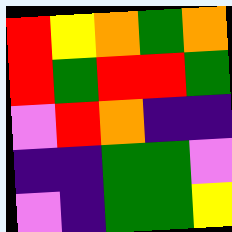[["red", "yellow", "orange", "green", "orange"], ["red", "green", "red", "red", "green"], ["violet", "red", "orange", "indigo", "indigo"], ["indigo", "indigo", "green", "green", "violet"], ["violet", "indigo", "green", "green", "yellow"]]